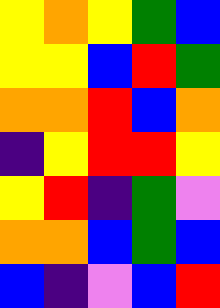[["yellow", "orange", "yellow", "green", "blue"], ["yellow", "yellow", "blue", "red", "green"], ["orange", "orange", "red", "blue", "orange"], ["indigo", "yellow", "red", "red", "yellow"], ["yellow", "red", "indigo", "green", "violet"], ["orange", "orange", "blue", "green", "blue"], ["blue", "indigo", "violet", "blue", "red"]]